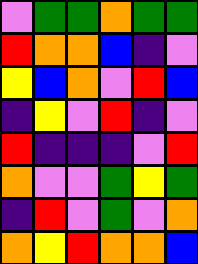[["violet", "green", "green", "orange", "green", "green"], ["red", "orange", "orange", "blue", "indigo", "violet"], ["yellow", "blue", "orange", "violet", "red", "blue"], ["indigo", "yellow", "violet", "red", "indigo", "violet"], ["red", "indigo", "indigo", "indigo", "violet", "red"], ["orange", "violet", "violet", "green", "yellow", "green"], ["indigo", "red", "violet", "green", "violet", "orange"], ["orange", "yellow", "red", "orange", "orange", "blue"]]